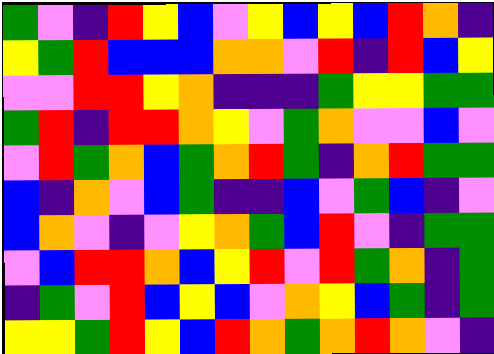[["green", "violet", "indigo", "red", "yellow", "blue", "violet", "yellow", "blue", "yellow", "blue", "red", "orange", "indigo"], ["yellow", "green", "red", "blue", "blue", "blue", "orange", "orange", "violet", "red", "indigo", "red", "blue", "yellow"], ["violet", "violet", "red", "red", "yellow", "orange", "indigo", "indigo", "indigo", "green", "yellow", "yellow", "green", "green"], ["green", "red", "indigo", "red", "red", "orange", "yellow", "violet", "green", "orange", "violet", "violet", "blue", "violet"], ["violet", "red", "green", "orange", "blue", "green", "orange", "red", "green", "indigo", "orange", "red", "green", "green"], ["blue", "indigo", "orange", "violet", "blue", "green", "indigo", "indigo", "blue", "violet", "green", "blue", "indigo", "violet"], ["blue", "orange", "violet", "indigo", "violet", "yellow", "orange", "green", "blue", "red", "violet", "indigo", "green", "green"], ["violet", "blue", "red", "red", "orange", "blue", "yellow", "red", "violet", "red", "green", "orange", "indigo", "green"], ["indigo", "green", "violet", "red", "blue", "yellow", "blue", "violet", "orange", "yellow", "blue", "green", "indigo", "green"], ["yellow", "yellow", "green", "red", "yellow", "blue", "red", "orange", "green", "orange", "red", "orange", "violet", "indigo"]]